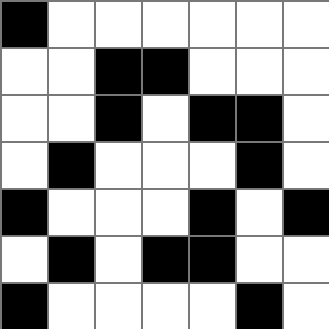[["black", "white", "white", "white", "white", "white", "white"], ["white", "white", "black", "black", "white", "white", "white"], ["white", "white", "black", "white", "black", "black", "white"], ["white", "black", "white", "white", "white", "black", "white"], ["black", "white", "white", "white", "black", "white", "black"], ["white", "black", "white", "black", "black", "white", "white"], ["black", "white", "white", "white", "white", "black", "white"]]